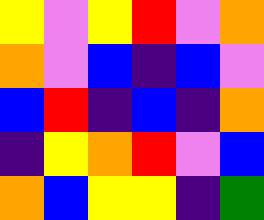[["yellow", "violet", "yellow", "red", "violet", "orange"], ["orange", "violet", "blue", "indigo", "blue", "violet"], ["blue", "red", "indigo", "blue", "indigo", "orange"], ["indigo", "yellow", "orange", "red", "violet", "blue"], ["orange", "blue", "yellow", "yellow", "indigo", "green"]]